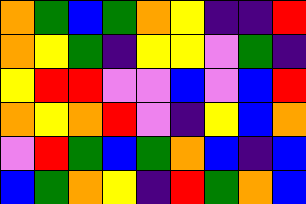[["orange", "green", "blue", "green", "orange", "yellow", "indigo", "indigo", "red"], ["orange", "yellow", "green", "indigo", "yellow", "yellow", "violet", "green", "indigo"], ["yellow", "red", "red", "violet", "violet", "blue", "violet", "blue", "red"], ["orange", "yellow", "orange", "red", "violet", "indigo", "yellow", "blue", "orange"], ["violet", "red", "green", "blue", "green", "orange", "blue", "indigo", "blue"], ["blue", "green", "orange", "yellow", "indigo", "red", "green", "orange", "blue"]]